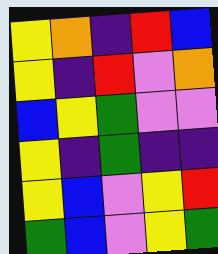[["yellow", "orange", "indigo", "red", "blue"], ["yellow", "indigo", "red", "violet", "orange"], ["blue", "yellow", "green", "violet", "violet"], ["yellow", "indigo", "green", "indigo", "indigo"], ["yellow", "blue", "violet", "yellow", "red"], ["green", "blue", "violet", "yellow", "green"]]